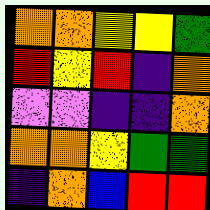[["orange", "orange", "yellow", "yellow", "green"], ["red", "yellow", "red", "indigo", "orange"], ["violet", "violet", "indigo", "indigo", "orange"], ["orange", "orange", "yellow", "green", "green"], ["indigo", "orange", "blue", "red", "red"]]